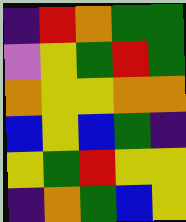[["indigo", "red", "orange", "green", "green"], ["violet", "yellow", "green", "red", "green"], ["orange", "yellow", "yellow", "orange", "orange"], ["blue", "yellow", "blue", "green", "indigo"], ["yellow", "green", "red", "yellow", "yellow"], ["indigo", "orange", "green", "blue", "yellow"]]